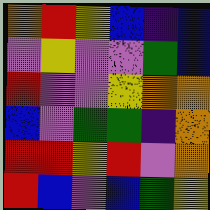[["orange", "red", "yellow", "blue", "indigo", "blue"], ["violet", "yellow", "violet", "violet", "green", "blue"], ["red", "violet", "violet", "yellow", "orange", "orange"], ["blue", "violet", "green", "green", "indigo", "orange"], ["red", "red", "yellow", "red", "violet", "orange"], ["red", "blue", "violet", "blue", "green", "yellow"]]